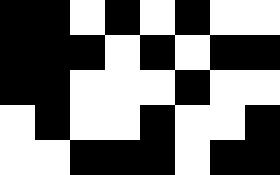[["black", "black", "white", "black", "white", "black", "white", "white"], ["black", "black", "black", "white", "black", "white", "black", "black"], ["black", "black", "white", "white", "white", "black", "white", "white"], ["white", "black", "white", "white", "black", "white", "white", "black"], ["white", "white", "black", "black", "black", "white", "black", "black"]]